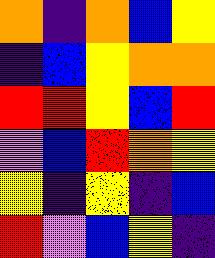[["orange", "indigo", "orange", "blue", "yellow"], ["indigo", "blue", "yellow", "orange", "orange"], ["red", "red", "yellow", "blue", "red"], ["violet", "blue", "red", "orange", "yellow"], ["yellow", "indigo", "yellow", "indigo", "blue"], ["red", "violet", "blue", "yellow", "indigo"]]